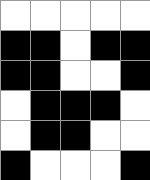[["white", "white", "white", "white", "white"], ["black", "black", "white", "black", "black"], ["black", "black", "white", "white", "black"], ["white", "black", "black", "black", "white"], ["white", "black", "black", "white", "white"], ["black", "white", "white", "white", "black"]]